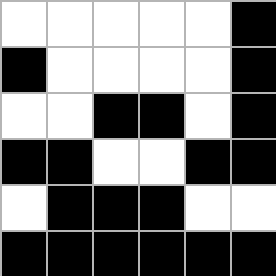[["white", "white", "white", "white", "white", "black"], ["black", "white", "white", "white", "white", "black"], ["white", "white", "black", "black", "white", "black"], ["black", "black", "white", "white", "black", "black"], ["white", "black", "black", "black", "white", "white"], ["black", "black", "black", "black", "black", "black"]]